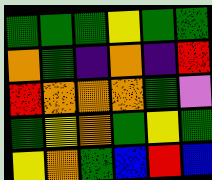[["green", "green", "green", "yellow", "green", "green"], ["orange", "green", "indigo", "orange", "indigo", "red"], ["red", "orange", "orange", "orange", "green", "violet"], ["green", "yellow", "orange", "green", "yellow", "green"], ["yellow", "orange", "green", "blue", "red", "blue"]]